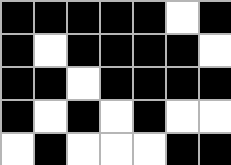[["black", "black", "black", "black", "black", "white", "black"], ["black", "white", "black", "black", "black", "black", "white"], ["black", "black", "white", "black", "black", "black", "black"], ["black", "white", "black", "white", "black", "white", "white"], ["white", "black", "white", "white", "white", "black", "black"]]